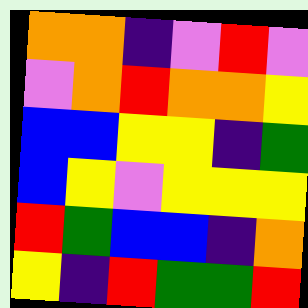[["orange", "orange", "indigo", "violet", "red", "violet"], ["violet", "orange", "red", "orange", "orange", "yellow"], ["blue", "blue", "yellow", "yellow", "indigo", "green"], ["blue", "yellow", "violet", "yellow", "yellow", "yellow"], ["red", "green", "blue", "blue", "indigo", "orange"], ["yellow", "indigo", "red", "green", "green", "red"]]